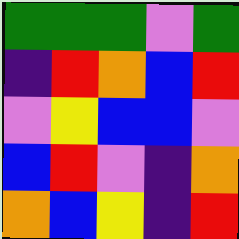[["green", "green", "green", "violet", "green"], ["indigo", "red", "orange", "blue", "red"], ["violet", "yellow", "blue", "blue", "violet"], ["blue", "red", "violet", "indigo", "orange"], ["orange", "blue", "yellow", "indigo", "red"]]